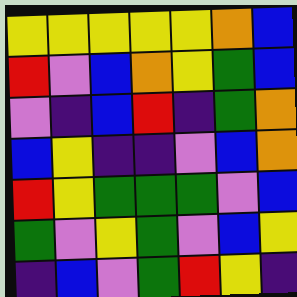[["yellow", "yellow", "yellow", "yellow", "yellow", "orange", "blue"], ["red", "violet", "blue", "orange", "yellow", "green", "blue"], ["violet", "indigo", "blue", "red", "indigo", "green", "orange"], ["blue", "yellow", "indigo", "indigo", "violet", "blue", "orange"], ["red", "yellow", "green", "green", "green", "violet", "blue"], ["green", "violet", "yellow", "green", "violet", "blue", "yellow"], ["indigo", "blue", "violet", "green", "red", "yellow", "indigo"]]